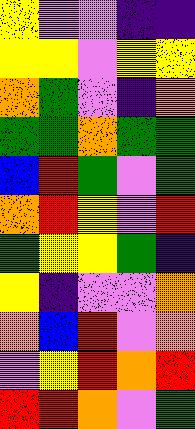[["yellow", "violet", "violet", "indigo", "indigo"], ["yellow", "yellow", "violet", "yellow", "yellow"], ["orange", "green", "violet", "indigo", "orange"], ["green", "green", "orange", "green", "green"], ["blue", "red", "green", "violet", "green"], ["orange", "red", "yellow", "violet", "red"], ["green", "yellow", "yellow", "green", "indigo"], ["yellow", "indigo", "violet", "violet", "orange"], ["orange", "blue", "red", "violet", "orange"], ["violet", "yellow", "red", "orange", "red"], ["red", "red", "orange", "violet", "green"]]